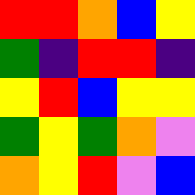[["red", "red", "orange", "blue", "yellow"], ["green", "indigo", "red", "red", "indigo"], ["yellow", "red", "blue", "yellow", "yellow"], ["green", "yellow", "green", "orange", "violet"], ["orange", "yellow", "red", "violet", "blue"]]